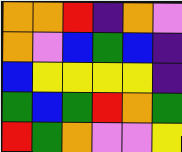[["orange", "orange", "red", "indigo", "orange", "violet"], ["orange", "violet", "blue", "green", "blue", "indigo"], ["blue", "yellow", "yellow", "yellow", "yellow", "indigo"], ["green", "blue", "green", "red", "orange", "green"], ["red", "green", "orange", "violet", "violet", "yellow"]]